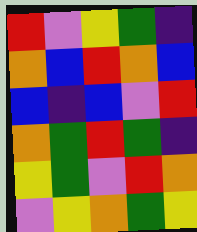[["red", "violet", "yellow", "green", "indigo"], ["orange", "blue", "red", "orange", "blue"], ["blue", "indigo", "blue", "violet", "red"], ["orange", "green", "red", "green", "indigo"], ["yellow", "green", "violet", "red", "orange"], ["violet", "yellow", "orange", "green", "yellow"]]